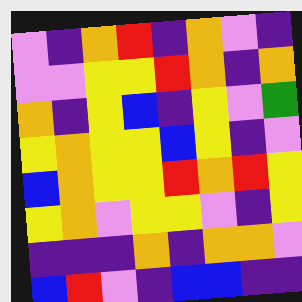[["violet", "indigo", "orange", "red", "indigo", "orange", "violet", "indigo"], ["violet", "violet", "yellow", "yellow", "red", "orange", "indigo", "orange"], ["orange", "indigo", "yellow", "blue", "indigo", "yellow", "violet", "green"], ["yellow", "orange", "yellow", "yellow", "blue", "yellow", "indigo", "violet"], ["blue", "orange", "yellow", "yellow", "red", "orange", "red", "yellow"], ["yellow", "orange", "violet", "yellow", "yellow", "violet", "indigo", "yellow"], ["indigo", "indigo", "indigo", "orange", "indigo", "orange", "orange", "violet"], ["blue", "red", "violet", "indigo", "blue", "blue", "indigo", "indigo"]]